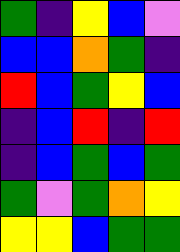[["green", "indigo", "yellow", "blue", "violet"], ["blue", "blue", "orange", "green", "indigo"], ["red", "blue", "green", "yellow", "blue"], ["indigo", "blue", "red", "indigo", "red"], ["indigo", "blue", "green", "blue", "green"], ["green", "violet", "green", "orange", "yellow"], ["yellow", "yellow", "blue", "green", "green"]]